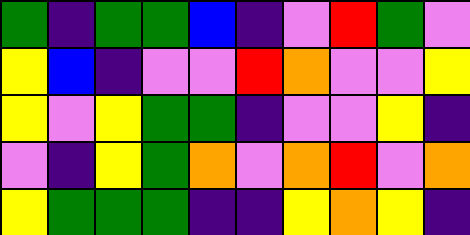[["green", "indigo", "green", "green", "blue", "indigo", "violet", "red", "green", "violet"], ["yellow", "blue", "indigo", "violet", "violet", "red", "orange", "violet", "violet", "yellow"], ["yellow", "violet", "yellow", "green", "green", "indigo", "violet", "violet", "yellow", "indigo"], ["violet", "indigo", "yellow", "green", "orange", "violet", "orange", "red", "violet", "orange"], ["yellow", "green", "green", "green", "indigo", "indigo", "yellow", "orange", "yellow", "indigo"]]